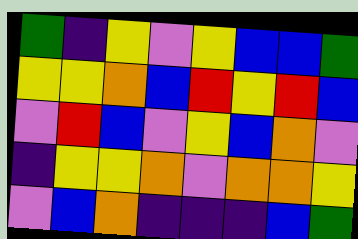[["green", "indigo", "yellow", "violet", "yellow", "blue", "blue", "green"], ["yellow", "yellow", "orange", "blue", "red", "yellow", "red", "blue"], ["violet", "red", "blue", "violet", "yellow", "blue", "orange", "violet"], ["indigo", "yellow", "yellow", "orange", "violet", "orange", "orange", "yellow"], ["violet", "blue", "orange", "indigo", "indigo", "indigo", "blue", "green"]]